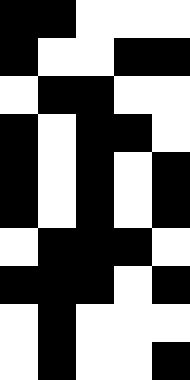[["black", "black", "white", "white", "white"], ["black", "white", "white", "black", "black"], ["white", "black", "black", "white", "white"], ["black", "white", "black", "black", "white"], ["black", "white", "black", "white", "black"], ["black", "white", "black", "white", "black"], ["white", "black", "black", "black", "white"], ["black", "black", "black", "white", "black"], ["white", "black", "white", "white", "white"], ["white", "black", "white", "white", "black"]]